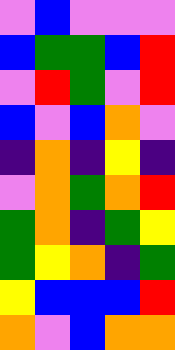[["violet", "blue", "violet", "violet", "violet"], ["blue", "green", "green", "blue", "red"], ["violet", "red", "green", "violet", "red"], ["blue", "violet", "blue", "orange", "violet"], ["indigo", "orange", "indigo", "yellow", "indigo"], ["violet", "orange", "green", "orange", "red"], ["green", "orange", "indigo", "green", "yellow"], ["green", "yellow", "orange", "indigo", "green"], ["yellow", "blue", "blue", "blue", "red"], ["orange", "violet", "blue", "orange", "orange"]]